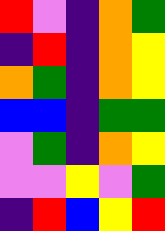[["red", "violet", "indigo", "orange", "green"], ["indigo", "red", "indigo", "orange", "yellow"], ["orange", "green", "indigo", "orange", "yellow"], ["blue", "blue", "indigo", "green", "green"], ["violet", "green", "indigo", "orange", "yellow"], ["violet", "violet", "yellow", "violet", "green"], ["indigo", "red", "blue", "yellow", "red"]]